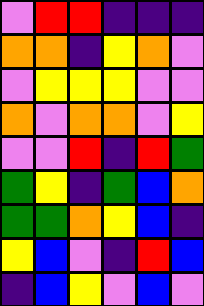[["violet", "red", "red", "indigo", "indigo", "indigo"], ["orange", "orange", "indigo", "yellow", "orange", "violet"], ["violet", "yellow", "yellow", "yellow", "violet", "violet"], ["orange", "violet", "orange", "orange", "violet", "yellow"], ["violet", "violet", "red", "indigo", "red", "green"], ["green", "yellow", "indigo", "green", "blue", "orange"], ["green", "green", "orange", "yellow", "blue", "indigo"], ["yellow", "blue", "violet", "indigo", "red", "blue"], ["indigo", "blue", "yellow", "violet", "blue", "violet"]]